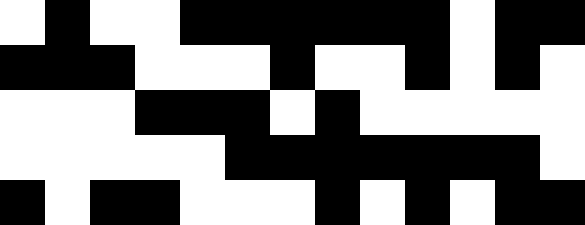[["white", "black", "white", "white", "black", "black", "black", "black", "black", "black", "white", "black", "black"], ["black", "black", "black", "white", "white", "white", "black", "white", "white", "black", "white", "black", "white"], ["white", "white", "white", "black", "black", "black", "white", "black", "white", "white", "white", "white", "white"], ["white", "white", "white", "white", "white", "black", "black", "black", "black", "black", "black", "black", "white"], ["black", "white", "black", "black", "white", "white", "white", "black", "white", "black", "white", "black", "black"]]